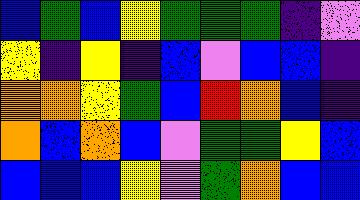[["blue", "green", "blue", "yellow", "green", "green", "green", "indigo", "violet"], ["yellow", "indigo", "yellow", "indigo", "blue", "violet", "blue", "blue", "indigo"], ["orange", "orange", "yellow", "green", "blue", "red", "orange", "blue", "indigo"], ["orange", "blue", "orange", "blue", "violet", "green", "green", "yellow", "blue"], ["blue", "blue", "blue", "yellow", "violet", "green", "orange", "blue", "blue"]]